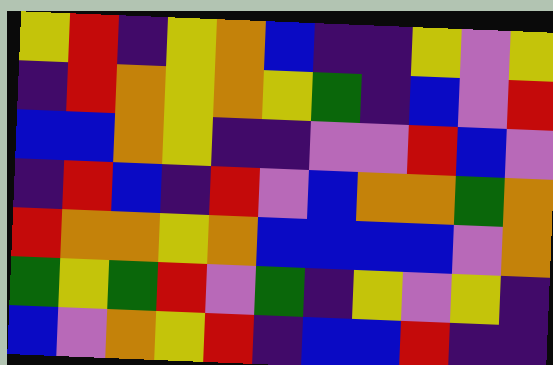[["yellow", "red", "indigo", "yellow", "orange", "blue", "indigo", "indigo", "yellow", "violet", "yellow"], ["indigo", "red", "orange", "yellow", "orange", "yellow", "green", "indigo", "blue", "violet", "red"], ["blue", "blue", "orange", "yellow", "indigo", "indigo", "violet", "violet", "red", "blue", "violet"], ["indigo", "red", "blue", "indigo", "red", "violet", "blue", "orange", "orange", "green", "orange"], ["red", "orange", "orange", "yellow", "orange", "blue", "blue", "blue", "blue", "violet", "orange"], ["green", "yellow", "green", "red", "violet", "green", "indigo", "yellow", "violet", "yellow", "indigo"], ["blue", "violet", "orange", "yellow", "red", "indigo", "blue", "blue", "red", "indigo", "indigo"]]